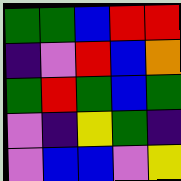[["green", "green", "blue", "red", "red"], ["indigo", "violet", "red", "blue", "orange"], ["green", "red", "green", "blue", "green"], ["violet", "indigo", "yellow", "green", "indigo"], ["violet", "blue", "blue", "violet", "yellow"]]